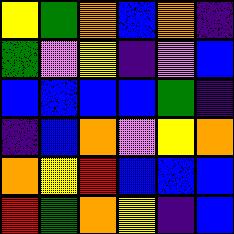[["yellow", "green", "orange", "blue", "orange", "indigo"], ["green", "violet", "yellow", "indigo", "violet", "blue"], ["blue", "blue", "blue", "blue", "green", "indigo"], ["indigo", "blue", "orange", "violet", "yellow", "orange"], ["orange", "yellow", "red", "blue", "blue", "blue"], ["red", "green", "orange", "yellow", "indigo", "blue"]]